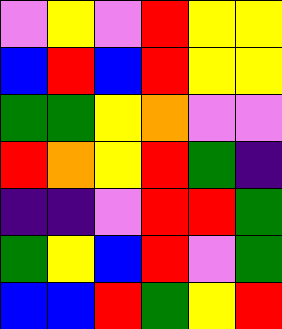[["violet", "yellow", "violet", "red", "yellow", "yellow"], ["blue", "red", "blue", "red", "yellow", "yellow"], ["green", "green", "yellow", "orange", "violet", "violet"], ["red", "orange", "yellow", "red", "green", "indigo"], ["indigo", "indigo", "violet", "red", "red", "green"], ["green", "yellow", "blue", "red", "violet", "green"], ["blue", "blue", "red", "green", "yellow", "red"]]